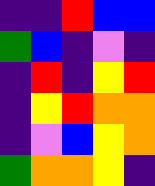[["indigo", "indigo", "red", "blue", "blue"], ["green", "blue", "indigo", "violet", "indigo"], ["indigo", "red", "indigo", "yellow", "red"], ["indigo", "yellow", "red", "orange", "orange"], ["indigo", "violet", "blue", "yellow", "orange"], ["green", "orange", "orange", "yellow", "indigo"]]